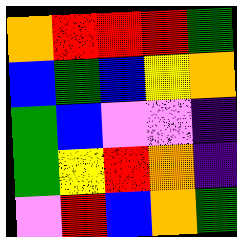[["orange", "red", "red", "red", "green"], ["blue", "green", "blue", "yellow", "orange"], ["green", "blue", "violet", "violet", "indigo"], ["green", "yellow", "red", "orange", "indigo"], ["violet", "red", "blue", "orange", "green"]]